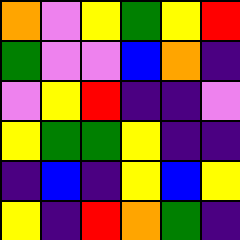[["orange", "violet", "yellow", "green", "yellow", "red"], ["green", "violet", "violet", "blue", "orange", "indigo"], ["violet", "yellow", "red", "indigo", "indigo", "violet"], ["yellow", "green", "green", "yellow", "indigo", "indigo"], ["indigo", "blue", "indigo", "yellow", "blue", "yellow"], ["yellow", "indigo", "red", "orange", "green", "indigo"]]